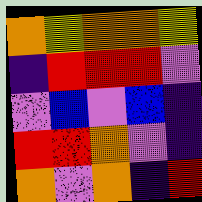[["orange", "yellow", "orange", "orange", "yellow"], ["indigo", "red", "red", "red", "violet"], ["violet", "blue", "violet", "blue", "indigo"], ["red", "red", "orange", "violet", "indigo"], ["orange", "violet", "orange", "indigo", "red"]]